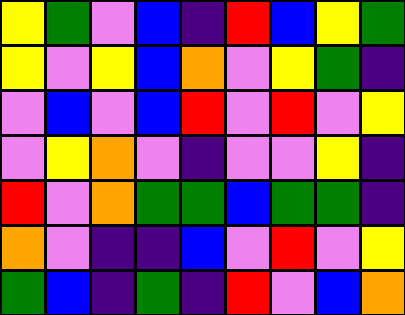[["yellow", "green", "violet", "blue", "indigo", "red", "blue", "yellow", "green"], ["yellow", "violet", "yellow", "blue", "orange", "violet", "yellow", "green", "indigo"], ["violet", "blue", "violet", "blue", "red", "violet", "red", "violet", "yellow"], ["violet", "yellow", "orange", "violet", "indigo", "violet", "violet", "yellow", "indigo"], ["red", "violet", "orange", "green", "green", "blue", "green", "green", "indigo"], ["orange", "violet", "indigo", "indigo", "blue", "violet", "red", "violet", "yellow"], ["green", "blue", "indigo", "green", "indigo", "red", "violet", "blue", "orange"]]